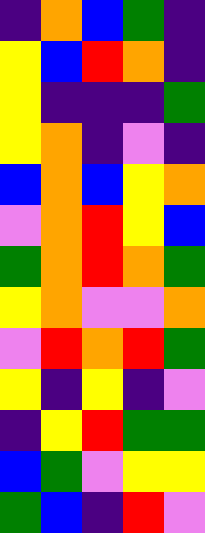[["indigo", "orange", "blue", "green", "indigo"], ["yellow", "blue", "red", "orange", "indigo"], ["yellow", "indigo", "indigo", "indigo", "green"], ["yellow", "orange", "indigo", "violet", "indigo"], ["blue", "orange", "blue", "yellow", "orange"], ["violet", "orange", "red", "yellow", "blue"], ["green", "orange", "red", "orange", "green"], ["yellow", "orange", "violet", "violet", "orange"], ["violet", "red", "orange", "red", "green"], ["yellow", "indigo", "yellow", "indigo", "violet"], ["indigo", "yellow", "red", "green", "green"], ["blue", "green", "violet", "yellow", "yellow"], ["green", "blue", "indigo", "red", "violet"]]